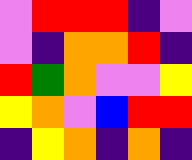[["violet", "red", "red", "red", "indigo", "violet"], ["violet", "indigo", "orange", "orange", "red", "indigo"], ["red", "green", "orange", "violet", "violet", "yellow"], ["yellow", "orange", "violet", "blue", "red", "red"], ["indigo", "yellow", "orange", "indigo", "orange", "indigo"]]